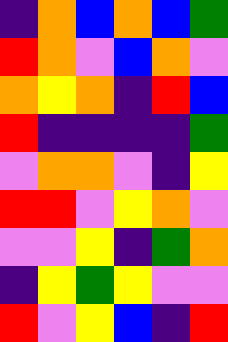[["indigo", "orange", "blue", "orange", "blue", "green"], ["red", "orange", "violet", "blue", "orange", "violet"], ["orange", "yellow", "orange", "indigo", "red", "blue"], ["red", "indigo", "indigo", "indigo", "indigo", "green"], ["violet", "orange", "orange", "violet", "indigo", "yellow"], ["red", "red", "violet", "yellow", "orange", "violet"], ["violet", "violet", "yellow", "indigo", "green", "orange"], ["indigo", "yellow", "green", "yellow", "violet", "violet"], ["red", "violet", "yellow", "blue", "indigo", "red"]]